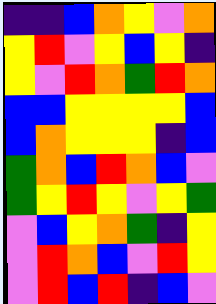[["indigo", "indigo", "blue", "orange", "yellow", "violet", "orange"], ["yellow", "red", "violet", "yellow", "blue", "yellow", "indigo"], ["yellow", "violet", "red", "orange", "green", "red", "orange"], ["blue", "blue", "yellow", "yellow", "yellow", "yellow", "blue"], ["blue", "orange", "yellow", "yellow", "yellow", "indigo", "blue"], ["green", "orange", "blue", "red", "orange", "blue", "violet"], ["green", "yellow", "red", "yellow", "violet", "yellow", "green"], ["violet", "blue", "yellow", "orange", "green", "indigo", "yellow"], ["violet", "red", "orange", "blue", "violet", "red", "yellow"], ["violet", "red", "blue", "red", "indigo", "blue", "violet"]]